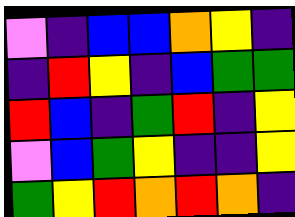[["violet", "indigo", "blue", "blue", "orange", "yellow", "indigo"], ["indigo", "red", "yellow", "indigo", "blue", "green", "green"], ["red", "blue", "indigo", "green", "red", "indigo", "yellow"], ["violet", "blue", "green", "yellow", "indigo", "indigo", "yellow"], ["green", "yellow", "red", "orange", "red", "orange", "indigo"]]